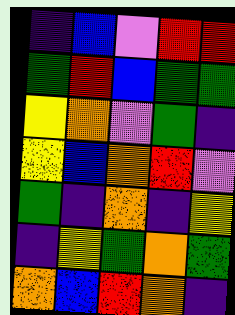[["indigo", "blue", "violet", "red", "red"], ["green", "red", "blue", "green", "green"], ["yellow", "orange", "violet", "green", "indigo"], ["yellow", "blue", "orange", "red", "violet"], ["green", "indigo", "orange", "indigo", "yellow"], ["indigo", "yellow", "green", "orange", "green"], ["orange", "blue", "red", "orange", "indigo"]]